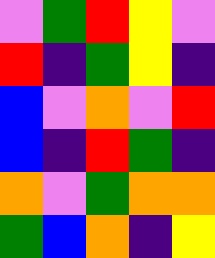[["violet", "green", "red", "yellow", "violet"], ["red", "indigo", "green", "yellow", "indigo"], ["blue", "violet", "orange", "violet", "red"], ["blue", "indigo", "red", "green", "indigo"], ["orange", "violet", "green", "orange", "orange"], ["green", "blue", "orange", "indigo", "yellow"]]